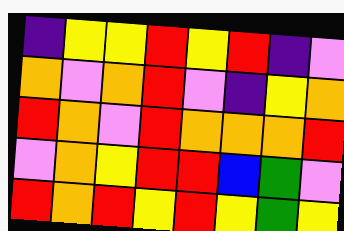[["indigo", "yellow", "yellow", "red", "yellow", "red", "indigo", "violet"], ["orange", "violet", "orange", "red", "violet", "indigo", "yellow", "orange"], ["red", "orange", "violet", "red", "orange", "orange", "orange", "red"], ["violet", "orange", "yellow", "red", "red", "blue", "green", "violet"], ["red", "orange", "red", "yellow", "red", "yellow", "green", "yellow"]]